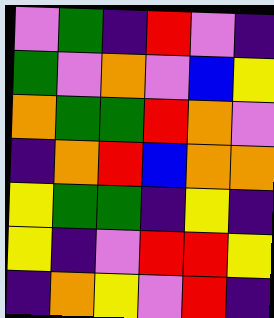[["violet", "green", "indigo", "red", "violet", "indigo"], ["green", "violet", "orange", "violet", "blue", "yellow"], ["orange", "green", "green", "red", "orange", "violet"], ["indigo", "orange", "red", "blue", "orange", "orange"], ["yellow", "green", "green", "indigo", "yellow", "indigo"], ["yellow", "indigo", "violet", "red", "red", "yellow"], ["indigo", "orange", "yellow", "violet", "red", "indigo"]]